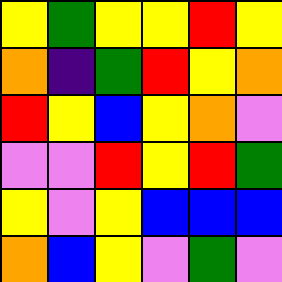[["yellow", "green", "yellow", "yellow", "red", "yellow"], ["orange", "indigo", "green", "red", "yellow", "orange"], ["red", "yellow", "blue", "yellow", "orange", "violet"], ["violet", "violet", "red", "yellow", "red", "green"], ["yellow", "violet", "yellow", "blue", "blue", "blue"], ["orange", "blue", "yellow", "violet", "green", "violet"]]